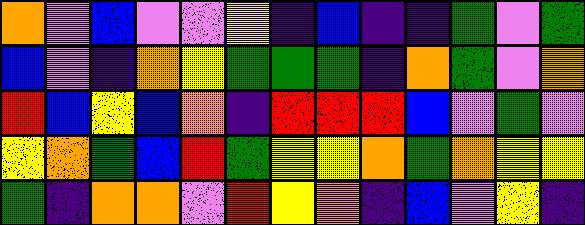[["orange", "violet", "blue", "violet", "violet", "yellow", "indigo", "blue", "indigo", "indigo", "green", "violet", "green"], ["blue", "violet", "indigo", "orange", "yellow", "green", "green", "green", "indigo", "orange", "green", "violet", "orange"], ["red", "blue", "yellow", "blue", "orange", "indigo", "red", "red", "red", "blue", "violet", "green", "violet"], ["yellow", "orange", "green", "blue", "red", "green", "yellow", "yellow", "orange", "green", "orange", "yellow", "yellow"], ["green", "indigo", "orange", "orange", "violet", "red", "yellow", "orange", "indigo", "blue", "violet", "yellow", "indigo"]]